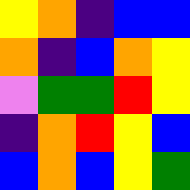[["yellow", "orange", "indigo", "blue", "blue"], ["orange", "indigo", "blue", "orange", "yellow"], ["violet", "green", "green", "red", "yellow"], ["indigo", "orange", "red", "yellow", "blue"], ["blue", "orange", "blue", "yellow", "green"]]